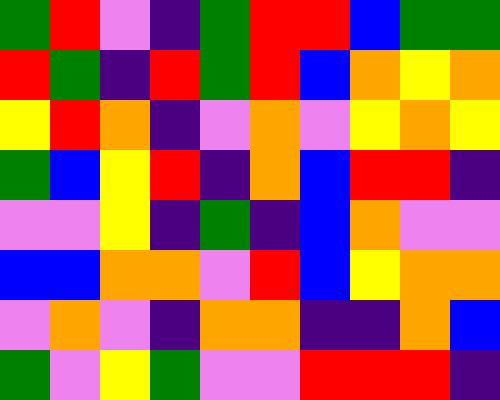[["green", "red", "violet", "indigo", "green", "red", "red", "blue", "green", "green"], ["red", "green", "indigo", "red", "green", "red", "blue", "orange", "yellow", "orange"], ["yellow", "red", "orange", "indigo", "violet", "orange", "violet", "yellow", "orange", "yellow"], ["green", "blue", "yellow", "red", "indigo", "orange", "blue", "red", "red", "indigo"], ["violet", "violet", "yellow", "indigo", "green", "indigo", "blue", "orange", "violet", "violet"], ["blue", "blue", "orange", "orange", "violet", "red", "blue", "yellow", "orange", "orange"], ["violet", "orange", "violet", "indigo", "orange", "orange", "indigo", "indigo", "orange", "blue"], ["green", "violet", "yellow", "green", "violet", "violet", "red", "red", "red", "indigo"]]